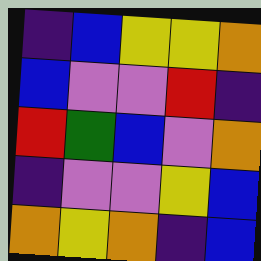[["indigo", "blue", "yellow", "yellow", "orange"], ["blue", "violet", "violet", "red", "indigo"], ["red", "green", "blue", "violet", "orange"], ["indigo", "violet", "violet", "yellow", "blue"], ["orange", "yellow", "orange", "indigo", "blue"]]